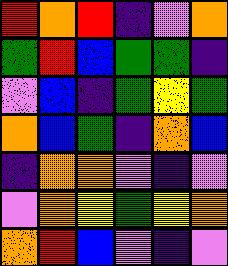[["red", "orange", "red", "indigo", "violet", "orange"], ["green", "red", "blue", "green", "green", "indigo"], ["violet", "blue", "indigo", "green", "yellow", "green"], ["orange", "blue", "green", "indigo", "orange", "blue"], ["indigo", "orange", "orange", "violet", "indigo", "violet"], ["violet", "orange", "yellow", "green", "yellow", "orange"], ["orange", "red", "blue", "violet", "indigo", "violet"]]